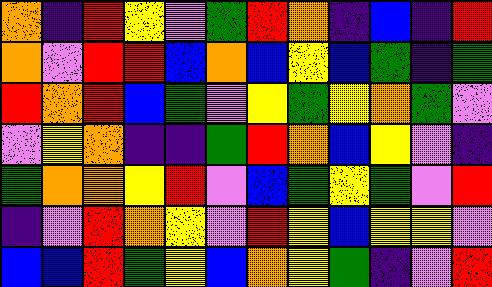[["orange", "indigo", "red", "yellow", "violet", "green", "red", "orange", "indigo", "blue", "indigo", "red"], ["orange", "violet", "red", "red", "blue", "orange", "blue", "yellow", "blue", "green", "indigo", "green"], ["red", "orange", "red", "blue", "green", "violet", "yellow", "green", "yellow", "orange", "green", "violet"], ["violet", "yellow", "orange", "indigo", "indigo", "green", "red", "orange", "blue", "yellow", "violet", "indigo"], ["green", "orange", "orange", "yellow", "red", "violet", "blue", "green", "yellow", "green", "violet", "red"], ["indigo", "violet", "red", "orange", "yellow", "violet", "red", "yellow", "blue", "yellow", "yellow", "violet"], ["blue", "blue", "red", "green", "yellow", "blue", "orange", "yellow", "green", "indigo", "violet", "red"]]